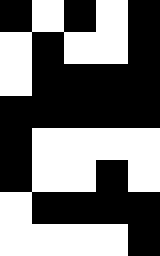[["black", "white", "black", "white", "black"], ["white", "black", "white", "white", "black"], ["white", "black", "black", "black", "black"], ["black", "black", "black", "black", "black"], ["black", "white", "white", "white", "white"], ["black", "white", "white", "black", "white"], ["white", "black", "black", "black", "black"], ["white", "white", "white", "white", "black"]]